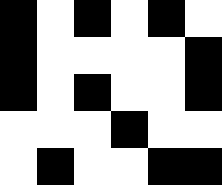[["black", "white", "black", "white", "black", "white"], ["black", "white", "white", "white", "white", "black"], ["black", "white", "black", "white", "white", "black"], ["white", "white", "white", "black", "white", "white"], ["white", "black", "white", "white", "black", "black"]]